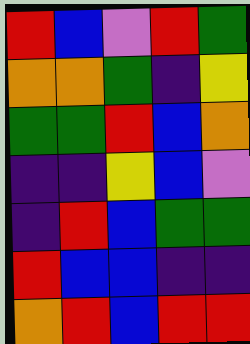[["red", "blue", "violet", "red", "green"], ["orange", "orange", "green", "indigo", "yellow"], ["green", "green", "red", "blue", "orange"], ["indigo", "indigo", "yellow", "blue", "violet"], ["indigo", "red", "blue", "green", "green"], ["red", "blue", "blue", "indigo", "indigo"], ["orange", "red", "blue", "red", "red"]]